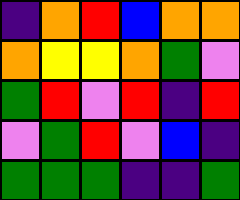[["indigo", "orange", "red", "blue", "orange", "orange"], ["orange", "yellow", "yellow", "orange", "green", "violet"], ["green", "red", "violet", "red", "indigo", "red"], ["violet", "green", "red", "violet", "blue", "indigo"], ["green", "green", "green", "indigo", "indigo", "green"]]